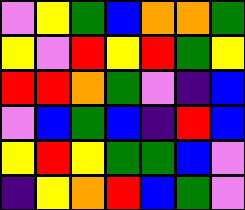[["violet", "yellow", "green", "blue", "orange", "orange", "green"], ["yellow", "violet", "red", "yellow", "red", "green", "yellow"], ["red", "red", "orange", "green", "violet", "indigo", "blue"], ["violet", "blue", "green", "blue", "indigo", "red", "blue"], ["yellow", "red", "yellow", "green", "green", "blue", "violet"], ["indigo", "yellow", "orange", "red", "blue", "green", "violet"]]